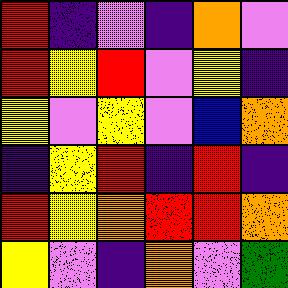[["red", "indigo", "violet", "indigo", "orange", "violet"], ["red", "yellow", "red", "violet", "yellow", "indigo"], ["yellow", "violet", "yellow", "violet", "blue", "orange"], ["indigo", "yellow", "red", "indigo", "red", "indigo"], ["red", "yellow", "orange", "red", "red", "orange"], ["yellow", "violet", "indigo", "orange", "violet", "green"]]